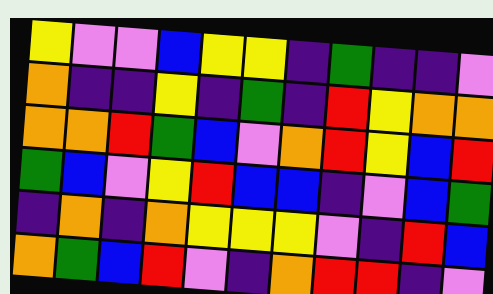[["yellow", "violet", "violet", "blue", "yellow", "yellow", "indigo", "green", "indigo", "indigo", "violet"], ["orange", "indigo", "indigo", "yellow", "indigo", "green", "indigo", "red", "yellow", "orange", "orange"], ["orange", "orange", "red", "green", "blue", "violet", "orange", "red", "yellow", "blue", "red"], ["green", "blue", "violet", "yellow", "red", "blue", "blue", "indigo", "violet", "blue", "green"], ["indigo", "orange", "indigo", "orange", "yellow", "yellow", "yellow", "violet", "indigo", "red", "blue"], ["orange", "green", "blue", "red", "violet", "indigo", "orange", "red", "red", "indigo", "violet"]]